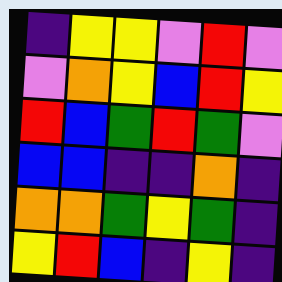[["indigo", "yellow", "yellow", "violet", "red", "violet"], ["violet", "orange", "yellow", "blue", "red", "yellow"], ["red", "blue", "green", "red", "green", "violet"], ["blue", "blue", "indigo", "indigo", "orange", "indigo"], ["orange", "orange", "green", "yellow", "green", "indigo"], ["yellow", "red", "blue", "indigo", "yellow", "indigo"]]